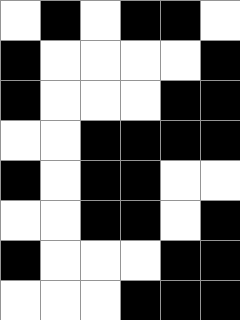[["white", "black", "white", "black", "black", "white"], ["black", "white", "white", "white", "white", "black"], ["black", "white", "white", "white", "black", "black"], ["white", "white", "black", "black", "black", "black"], ["black", "white", "black", "black", "white", "white"], ["white", "white", "black", "black", "white", "black"], ["black", "white", "white", "white", "black", "black"], ["white", "white", "white", "black", "black", "black"]]